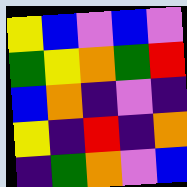[["yellow", "blue", "violet", "blue", "violet"], ["green", "yellow", "orange", "green", "red"], ["blue", "orange", "indigo", "violet", "indigo"], ["yellow", "indigo", "red", "indigo", "orange"], ["indigo", "green", "orange", "violet", "blue"]]